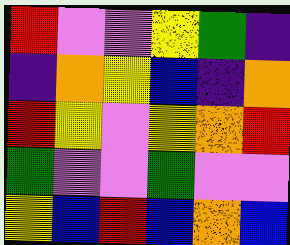[["red", "violet", "violet", "yellow", "green", "indigo"], ["indigo", "orange", "yellow", "blue", "indigo", "orange"], ["red", "yellow", "violet", "yellow", "orange", "red"], ["green", "violet", "violet", "green", "violet", "violet"], ["yellow", "blue", "red", "blue", "orange", "blue"]]